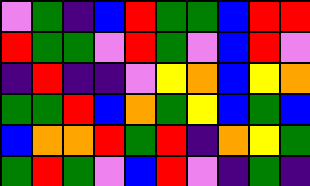[["violet", "green", "indigo", "blue", "red", "green", "green", "blue", "red", "red"], ["red", "green", "green", "violet", "red", "green", "violet", "blue", "red", "violet"], ["indigo", "red", "indigo", "indigo", "violet", "yellow", "orange", "blue", "yellow", "orange"], ["green", "green", "red", "blue", "orange", "green", "yellow", "blue", "green", "blue"], ["blue", "orange", "orange", "red", "green", "red", "indigo", "orange", "yellow", "green"], ["green", "red", "green", "violet", "blue", "red", "violet", "indigo", "green", "indigo"]]